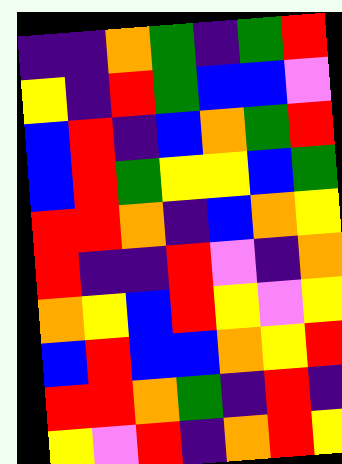[["indigo", "indigo", "orange", "green", "indigo", "green", "red"], ["yellow", "indigo", "red", "green", "blue", "blue", "violet"], ["blue", "red", "indigo", "blue", "orange", "green", "red"], ["blue", "red", "green", "yellow", "yellow", "blue", "green"], ["red", "red", "orange", "indigo", "blue", "orange", "yellow"], ["red", "indigo", "indigo", "red", "violet", "indigo", "orange"], ["orange", "yellow", "blue", "red", "yellow", "violet", "yellow"], ["blue", "red", "blue", "blue", "orange", "yellow", "red"], ["red", "red", "orange", "green", "indigo", "red", "indigo"], ["yellow", "violet", "red", "indigo", "orange", "red", "yellow"]]